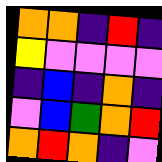[["orange", "orange", "indigo", "red", "indigo"], ["yellow", "violet", "violet", "violet", "violet"], ["indigo", "blue", "indigo", "orange", "indigo"], ["violet", "blue", "green", "orange", "red"], ["orange", "red", "orange", "indigo", "violet"]]